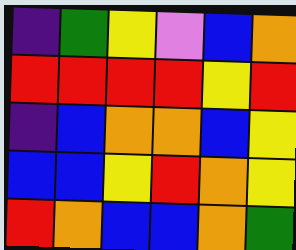[["indigo", "green", "yellow", "violet", "blue", "orange"], ["red", "red", "red", "red", "yellow", "red"], ["indigo", "blue", "orange", "orange", "blue", "yellow"], ["blue", "blue", "yellow", "red", "orange", "yellow"], ["red", "orange", "blue", "blue", "orange", "green"]]